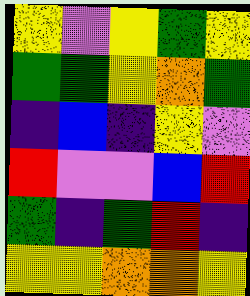[["yellow", "violet", "yellow", "green", "yellow"], ["green", "green", "yellow", "orange", "green"], ["indigo", "blue", "indigo", "yellow", "violet"], ["red", "violet", "violet", "blue", "red"], ["green", "indigo", "green", "red", "indigo"], ["yellow", "yellow", "orange", "orange", "yellow"]]